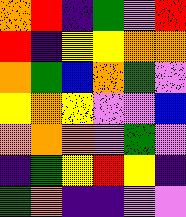[["orange", "red", "indigo", "green", "violet", "red"], ["red", "indigo", "yellow", "yellow", "orange", "orange"], ["orange", "green", "blue", "orange", "green", "violet"], ["yellow", "orange", "yellow", "violet", "violet", "blue"], ["orange", "orange", "orange", "violet", "green", "violet"], ["indigo", "green", "yellow", "red", "yellow", "indigo"], ["green", "orange", "indigo", "indigo", "violet", "violet"]]